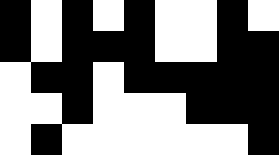[["black", "white", "black", "white", "black", "white", "white", "black", "white"], ["black", "white", "black", "black", "black", "white", "white", "black", "black"], ["white", "black", "black", "white", "black", "black", "black", "black", "black"], ["white", "white", "black", "white", "white", "white", "black", "black", "black"], ["white", "black", "white", "white", "white", "white", "white", "white", "black"]]